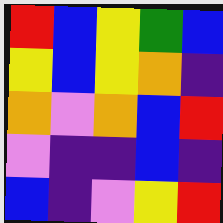[["red", "blue", "yellow", "green", "blue"], ["yellow", "blue", "yellow", "orange", "indigo"], ["orange", "violet", "orange", "blue", "red"], ["violet", "indigo", "indigo", "blue", "indigo"], ["blue", "indigo", "violet", "yellow", "red"]]